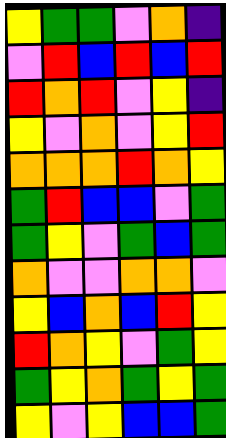[["yellow", "green", "green", "violet", "orange", "indigo"], ["violet", "red", "blue", "red", "blue", "red"], ["red", "orange", "red", "violet", "yellow", "indigo"], ["yellow", "violet", "orange", "violet", "yellow", "red"], ["orange", "orange", "orange", "red", "orange", "yellow"], ["green", "red", "blue", "blue", "violet", "green"], ["green", "yellow", "violet", "green", "blue", "green"], ["orange", "violet", "violet", "orange", "orange", "violet"], ["yellow", "blue", "orange", "blue", "red", "yellow"], ["red", "orange", "yellow", "violet", "green", "yellow"], ["green", "yellow", "orange", "green", "yellow", "green"], ["yellow", "violet", "yellow", "blue", "blue", "green"]]